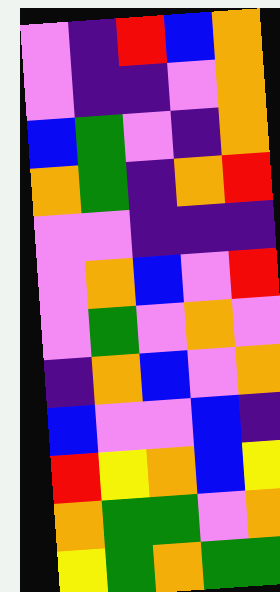[["violet", "indigo", "red", "blue", "orange"], ["violet", "indigo", "indigo", "violet", "orange"], ["blue", "green", "violet", "indigo", "orange"], ["orange", "green", "indigo", "orange", "red"], ["violet", "violet", "indigo", "indigo", "indigo"], ["violet", "orange", "blue", "violet", "red"], ["violet", "green", "violet", "orange", "violet"], ["indigo", "orange", "blue", "violet", "orange"], ["blue", "violet", "violet", "blue", "indigo"], ["red", "yellow", "orange", "blue", "yellow"], ["orange", "green", "green", "violet", "orange"], ["yellow", "green", "orange", "green", "green"]]